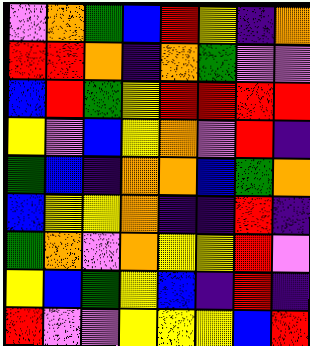[["violet", "orange", "green", "blue", "red", "yellow", "indigo", "orange"], ["red", "red", "orange", "indigo", "orange", "green", "violet", "violet"], ["blue", "red", "green", "yellow", "red", "red", "red", "red"], ["yellow", "violet", "blue", "yellow", "orange", "violet", "red", "indigo"], ["green", "blue", "indigo", "orange", "orange", "blue", "green", "orange"], ["blue", "yellow", "yellow", "orange", "indigo", "indigo", "red", "indigo"], ["green", "orange", "violet", "orange", "yellow", "yellow", "red", "violet"], ["yellow", "blue", "green", "yellow", "blue", "indigo", "red", "indigo"], ["red", "violet", "violet", "yellow", "yellow", "yellow", "blue", "red"]]